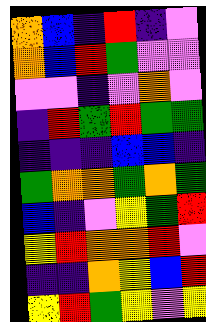[["orange", "blue", "indigo", "red", "indigo", "violet"], ["orange", "blue", "red", "green", "violet", "violet"], ["violet", "violet", "indigo", "violet", "orange", "violet"], ["indigo", "red", "green", "red", "green", "green"], ["indigo", "indigo", "indigo", "blue", "blue", "indigo"], ["green", "orange", "orange", "green", "orange", "green"], ["blue", "indigo", "violet", "yellow", "green", "red"], ["yellow", "red", "orange", "orange", "red", "violet"], ["indigo", "indigo", "orange", "yellow", "blue", "red"], ["yellow", "red", "green", "yellow", "violet", "yellow"]]